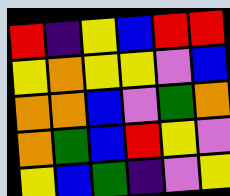[["red", "indigo", "yellow", "blue", "red", "red"], ["yellow", "orange", "yellow", "yellow", "violet", "blue"], ["orange", "orange", "blue", "violet", "green", "orange"], ["orange", "green", "blue", "red", "yellow", "violet"], ["yellow", "blue", "green", "indigo", "violet", "yellow"]]